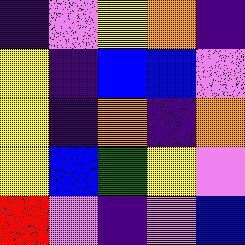[["indigo", "violet", "yellow", "orange", "indigo"], ["yellow", "indigo", "blue", "blue", "violet"], ["yellow", "indigo", "orange", "indigo", "orange"], ["yellow", "blue", "green", "yellow", "violet"], ["red", "violet", "indigo", "violet", "blue"]]